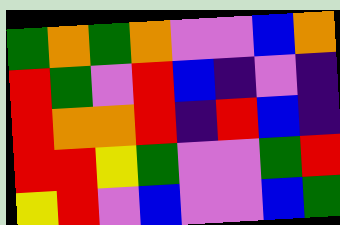[["green", "orange", "green", "orange", "violet", "violet", "blue", "orange"], ["red", "green", "violet", "red", "blue", "indigo", "violet", "indigo"], ["red", "orange", "orange", "red", "indigo", "red", "blue", "indigo"], ["red", "red", "yellow", "green", "violet", "violet", "green", "red"], ["yellow", "red", "violet", "blue", "violet", "violet", "blue", "green"]]